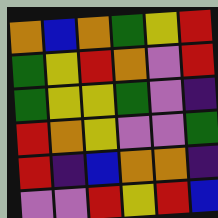[["orange", "blue", "orange", "green", "yellow", "red"], ["green", "yellow", "red", "orange", "violet", "red"], ["green", "yellow", "yellow", "green", "violet", "indigo"], ["red", "orange", "yellow", "violet", "violet", "green"], ["red", "indigo", "blue", "orange", "orange", "indigo"], ["violet", "violet", "red", "yellow", "red", "blue"]]